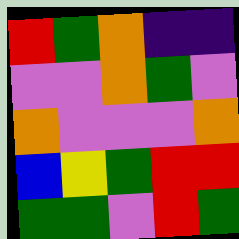[["red", "green", "orange", "indigo", "indigo"], ["violet", "violet", "orange", "green", "violet"], ["orange", "violet", "violet", "violet", "orange"], ["blue", "yellow", "green", "red", "red"], ["green", "green", "violet", "red", "green"]]